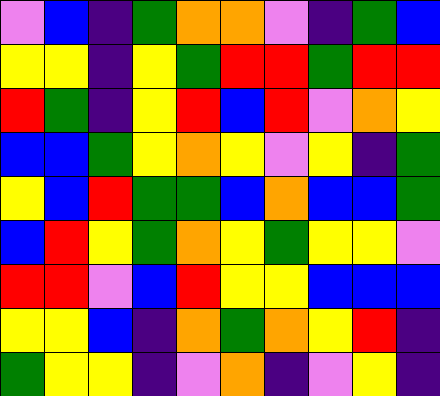[["violet", "blue", "indigo", "green", "orange", "orange", "violet", "indigo", "green", "blue"], ["yellow", "yellow", "indigo", "yellow", "green", "red", "red", "green", "red", "red"], ["red", "green", "indigo", "yellow", "red", "blue", "red", "violet", "orange", "yellow"], ["blue", "blue", "green", "yellow", "orange", "yellow", "violet", "yellow", "indigo", "green"], ["yellow", "blue", "red", "green", "green", "blue", "orange", "blue", "blue", "green"], ["blue", "red", "yellow", "green", "orange", "yellow", "green", "yellow", "yellow", "violet"], ["red", "red", "violet", "blue", "red", "yellow", "yellow", "blue", "blue", "blue"], ["yellow", "yellow", "blue", "indigo", "orange", "green", "orange", "yellow", "red", "indigo"], ["green", "yellow", "yellow", "indigo", "violet", "orange", "indigo", "violet", "yellow", "indigo"]]